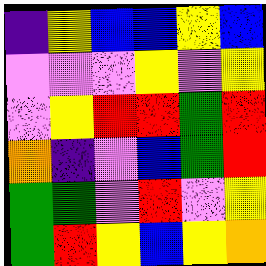[["indigo", "yellow", "blue", "blue", "yellow", "blue"], ["violet", "violet", "violet", "yellow", "violet", "yellow"], ["violet", "yellow", "red", "red", "green", "red"], ["orange", "indigo", "violet", "blue", "green", "red"], ["green", "green", "violet", "red", "violet", "yellow"], ["green", "red", "yellow", "blue", "yellow", "orange"]]